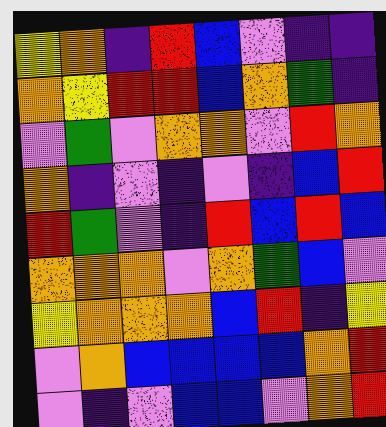[["yellow", "orange", "indigo", "red", "blue", "violet", "indigo", "indigo"], ["orange", "yellow", "red", "red", "blue", "orange", "green", "indigo"], ["violet", "green", "violet", "orange", "orange", "violet", "red", "orange"], ["orange", "indigo", "violet", "indigo", "violet", "indigo", "blue", "red"], ["red", "green", "violet", "indigo", "red", "blue", "red", "blue"], ["orange", "orange", "orange", "violet", "orange", "green", "blue", "violet"], ["yellow", "orange", "orange", "orange", "blue", "red", "indigo", "yellow"], ["violet", "orange", "blue", "blue", "blue", "blue", "orange", "red"], ["violet", "indigo", "violet", "blue", "blue", "violet", "orange", "red"]]